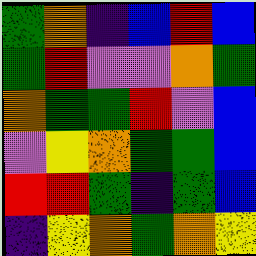[["green", "orange", "indigo", "blue", "red", "blue"], ["green", "red", "violet", "violet", "orange", "green"], ["orange", "green", "green", "red", "violet", "blue"], ["violet", "yellow", "orange", "green", "green", "blue"], ["red", "red", "green", "indigo", "green", "blue"], ["indigo", "yellow", "orange", "green", "orange", "yellow"]]